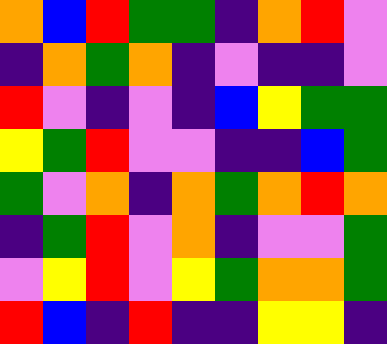[["orange", "blue", "red", "green", "green", "indigo", "orange", "red", "violet"], ["indigo", "orange", "green", "orange", "indigo", "violet", "indigo", "indigo", "violet"], ["red", "violet", "indigo", "violet", "indigo", "blue", "yellow", "green", "green"], ["yellow", "green", "red", "violet", "violet", "indigo", "indigo", "blue", "green"], ["green", "violet", "orange", "indigo", "orange", "green", "orange", "red", "orange"], ["indigo", "green", "red", "violet", "orange", "indigo", "violet", "violet", "green"], ["violet", "yellow", "red", "violet", "yellow", "green", "orange", "orange", "green"], ["red", "blue", "indigo", "red", "indigo", "indigo", "yellow", "yellow", "indigo"]]